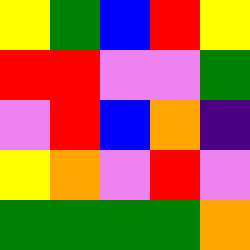[["yellow", "green", "blue", "red", "yellow"], ["red", "red", "violet", "violet", "green"], ["violet", "red", "blue", "orange", "indigo"], ["yellow", "orange", "violet", "red", "violet"], ["green", "green", "green", "green", "orange"]]